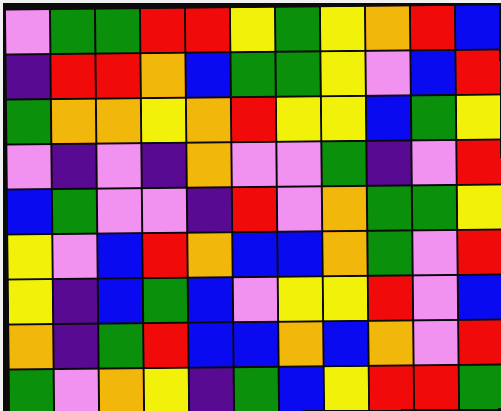[["violet", "green", "green", "red", "red", "yellow", "green", "yellow", "orange", "red", "blue"], ["indigo", "red", "red", "orange", "blue", "green", "green", "yellow", "violet", "blue", "red"], ["green", "orange", "orange", "yellow", "orange", "red", "yellow", "yellow", "blue", "green", "yellow"], ["violet", "indigo", "violet", "indigo", "orange", "violet", "violet", "green", "indigo", "violet", "red"], ["blue", "green", "violet", "violet", "indigo", "red", "violet", "orange", "green", "green", "yellow"], ["yellow", "violet", "blue", "red", "orange", "blue", "blue", "orange", "green", "violet", "red"], ["yellow", "indigo", "blue", "green", "blue", "violet", "yellow", "yellow", "red", "violet", "blue"], ["orange", "indigo", "green", "red", "blue", "blue", "orange", "blue", "orange", "violet", "red"], ["green", "violet", "orange", "yellow", "indigo", "green", "blue", "yellow", "red", "red", "green"]]